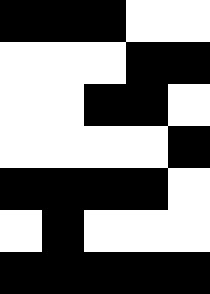[["black", "black", "black", "white", "white"], ["white", "white", "white", "black", "black"], ["white", "white", "black", "black", "white"], ["white", "white", "white", "white", "black"], ["black", "black", "black", "black", "white"], ["white", "black", "white", "white", "white"], ["black", "black", "black", "black", "black"]]